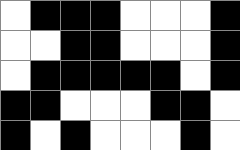[["white", "black", "black", "black", "white", "white", "white", "black"], ["white", "white", "black", "black", "white", "white", "white", "black"], ["white", "black", "black", "black", "black", "black", "white", "black"], ["black", "black", "white", "white", "white", "black", "black", "white"], ["black", "white", "black", "white", "white", "white", "black", "white"]]